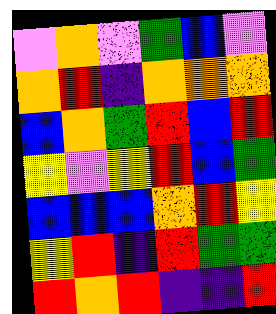[["violet", "orange", "violet", "green", "blue", "violet"], ["orange", "red", "indigo", "orange", "orange", "orange"], ["blue", "orange", "green", "red", "blue", "red"], ["yellow", "violet", "yellow", "red", "blue", "green"], ["blue", "blue", "blue", "orange", "red", "yellow"], ["yellow", "red", "indigo", "red", "green", "green"], ["red", "orange", "red", "indigo", "indigo", "red"]]